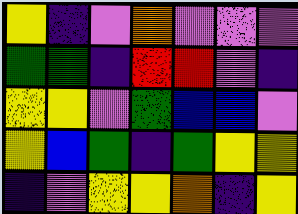[["yellow", "indigo", "violet", "orange", "violet", "violet", "violet"], ["green", "green", "indigo", "red", "red", "violet", "indigo"], ["yellow", "yellow", "violet", "green", "blue", "blue", "violet"], ["yellow", "blue", "green", "indigo", "green", "yellow", "yellow"], ["indigo", "violet", "yellow", "yellow", "orange", "indigo", "yellow"]]